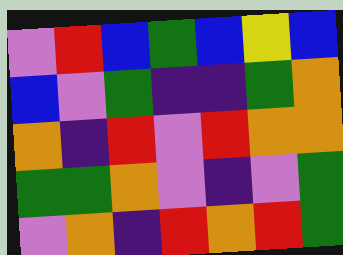[["violet", "red", "blue", "green", "blue", "yellow", "blue"], ["blue", "violet", "green", "indigo", "indigo", "green", "orange"], ["orange", "indigo", "red", "violet", "red", "orange", "orange"], ["green", "green", "orange", "violet", "indigo", "violet", "green"], ["violet", "orange", "indigo", "red", "orange", "red", "green"]]